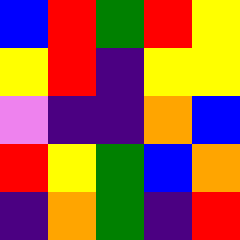[["blue", "red", "green", "red", "yellow"], ["yellow", "red", "indigo", "yellow", "yellow"], ["violet", "indigo", "indigo", "orange", "blue"], ["red", "yellow", "green", "blue", "orange"], ["indigo", "orange", "green", "indigo", "red"]]